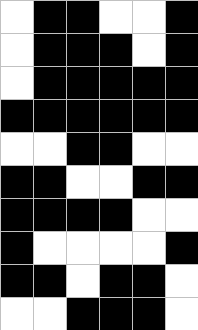[["white", "black", "black", "white", "white", "black"], ["white", "black", "black", "black", "white", "black"], ["white", "black", "black", "black", "black", "black"], ["black", "black", "black", "black", "black", "black"], ["white", "white", "black", "black", "white", "white"], ["black", "black", "white", "white", "black", "black"], ["black", "black", "black", "black", "white", "white"], ["black", "white", "white", "white", "white", "black"], ["black", "black", "white", "black", "black", "white"], ["white", "white", "black", "black", "black", "white"]]